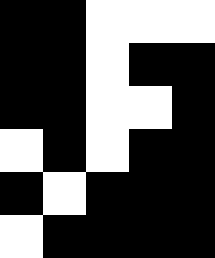[["black", "black", "white", "white", "white"], ["black", "black", "white", "black", "black"], ["black", "black", "white", "white", "black"], ["white", "black", "white", "black", "black"], ["black", "white", "black", "black", "black"], ["white", "black", "black", "black", "black"]]